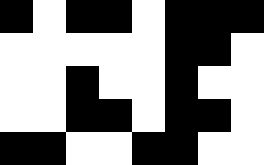[["black", "white", "black", "black", "white", "black", "black", "black"], ["white", "white", "white", "white", "white", "black", "black", "white"], ["white", "white", "black", "white", "white", "black", "white", "white"], ["white", "white", "black", "black", "white", "black", "black", "white"], ["black", "black", "white", "white", "black", "black", "white", "white"]]